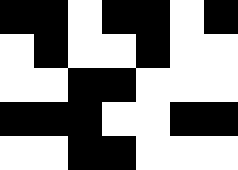[["black", "black", "white", "black", "black", "white", "black"], ["white", "black", "white", "white", "black", "white", "white"], ["white", "white", "black", "black", "white", "white", "white"], ["black", "black", "black", "white", "white", "black", "black"], ["white", "white", "black", "black", "white", "white", "white"]]